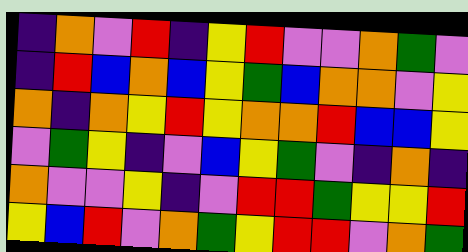[["indigo", "orange", "violet", "red", "indigo", "yellow", "red", "violet", "violet", "orange", "green", "violet"], ["indigo", "red", "blue", "orange", "blue", "yellow", "green", "blue", "orange", "orange", "violet", "yellow"], ["orange", "indigo", "orange", "yellow", "red", "yellow", "orange", "orange", "red", "blue", "blue", "yellow"], ["violet", "green", "yellow", "indigo", "violet", "blue", "yellow", "green", "violet", "indigo", "orange", "indigo"], ["orange", "violet", "violet", "yellow", "indigo", "violet", "red", "red", "green", "yellow", "yellow", "red"], ["yellow", "blue", "red", "violet", "orange", "green", "yellow", "red", "red", "violet", "orange", "green"]]